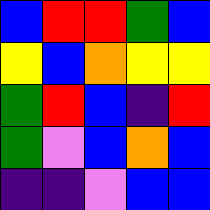[["blue", "red", "red", "green", "blue"], ["yellow", "blue", "orange", "yellow", "yellow"], ["green", "red", "blue", "indigo", "red"], ["green", "violet", "blue", "orange", "blue"], ["indigo", "indigo", "violet", "blue", "blue"]]